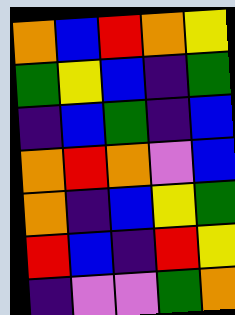[["orange", "blue", "red", "orange", "yellow"], ["green", "yellow", "blue", "indigo", "green"], ["indigo", "blue", "green", "indigo", "blue"], ["orange", "red", "orange", "violet", "blue"], ["orange", "indigo", "blue", "yellow", "green"], ["red", "blue", "indigo", "red", "yellow"], ["indigo", "violet", "violet", "green", "orange"]]